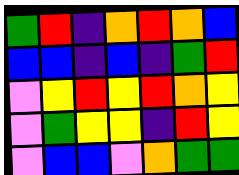[["green", "red", "indigo", "orange", "red", "orange", "blue"], ["blue", "blue", "indigo", "blue", "indigo", "green", "red"], ["violet", "yellow", "red", "yellow", "red", "orange", "yellow"], ["violet", "green", "yellow", "yellow", "indigo", "red", "yellow"], ["violet", "blue", "blue", "violet", "orange", "green", "green"]]